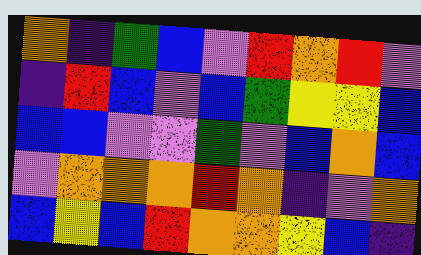[["orange", "indigo", "green", "blue", "violet", "red", "orange", "red", "violet"], ["indigo", "red", "blue", "violet", "blue", "green", "yellow", "yellow", "blue"], ["blue", "blue", "violet", "violet", "green", "violet", "blue", "orange", "blue"], ["violet", "orange", "orange", "orange", "red", "orange", "indigo", "violet", "orange"], ["blue", "yellow", "blue", "red", "orange", "orange", "yellow", "blue", "indigo"]]